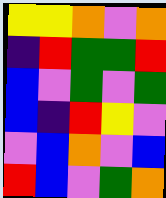[["yellow", "yellow", "orange", "violet", "orange"], ["indigo", "red", "green", "green", "red"], ["blue", "violet", "green", "violet", "green"], ["blue", "indigo", "red", "yellow", "violet"], ["violet", "blue", "orange", "violet", "blue"], ["red", "blue", "violet", "green", "orange"]]